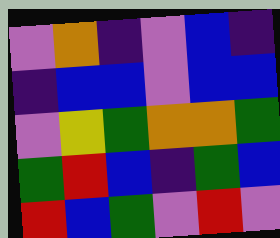[["violet", "orange", "indigo", "violet", "blue", "indigo"], ["indigo", "blue", "blue", "violet", "blue", "blue"], ["violet", "yellow", "green", "orange", "orange", "green"], ["green", "red", "blue", "indigo", "green", "blue"], ["red", "blue", "green", "violet", "red", "violet"]]